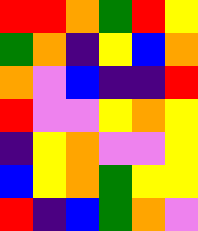[["red", "red", "orange", "green", "red", "yellow"], ["green", "orange", "indigo", "yellow", "blue", "orange"], ["orange", "violet", "blue", "indigo", "indigo", "red"], ["red", "violet", "violet", "yellow", "orange", "yellow"], ["indigo", "yellow", "orange", "violet", "violet", "yellow"], ["blue", "yellow", "orange", "green", "yellow", "yellow"], ["red", "indigo", "blue", "green", "orange", "violet"]]